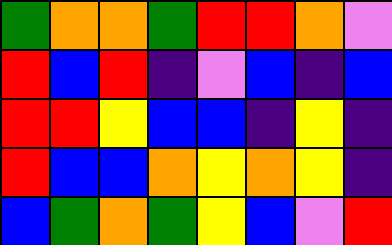[["green", "orange", "orange", "green", "red", "red", "orange", "violet"], ["red", "blue", "red", "indigo", "violet", "blue", "indigo", "blue"], ["red", "red", "yellow", "blue", "blue", "indigo", "yellow", "indigo"], ["red", "blue", "blue", "orange", "yellow", "orange", "yellow", "indigo"], ["blue", "green", "orange", "green", "yellow", "blue", "violet", "red"]]